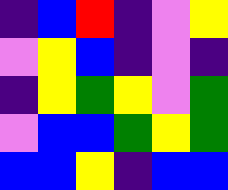[["indigo", "blue", "red", "indigo", "violet", "yellow"], ["violet", "yellow", "blue", "indigo", "violet", "indigo"], ["indigo", "yellow", "green", "yellow", "violet", "green"], ["violet", "blue", "blue", "green", "yellow", "green"], ["blue", "blue", "yellow", "indigo", "blue", "blue"]]